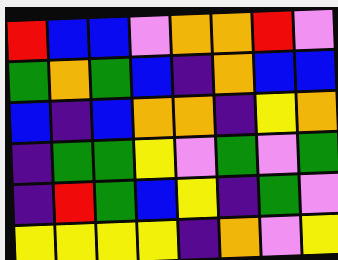[["red", "blue", "blue", "violet", "orange", "orange", "red", "violet"], ["green", "orange", "green", "blue", "indigo", "orange", "blue", "blue"], ["blue", "indigo", "blue", "orange", "orange", "indigo", "yellow", "orange"], ["indigo", "green", "green", "yellow", "violet", "green", "violet", "green"], ["indigo", "red", "green", "blue", "yellow", "indigo", "green", "violet"], ["yellow", "yellow", "yellow", "yellow", "indigo", "orange", "violet", "yellow"]]